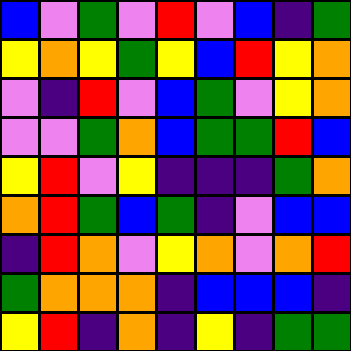[["blue", "violet", "green", "violet", "red", "violet", "blue", "indigo", "green"], ["yellow", "orange", "yellow", "green", "yellow", "blue", "red", "yellow", "orange"], ["violet", "indigo", "red", "violet", "blue", "green", "violet", "yellow", "orange"], ["violet", "violet", "green", "orange", "blue", "green", "green", "red", "blue"], ["yellow", "red", "violet", "yellow", "indigo", "indigo", "indigo", "green", "orange"], ["orange", "red", "green", "blue", "green", "indigo", "violet", "blue", "blue"], ["indigo", "red", "orange", "violet", "yellow", "orange", "violet", "orange", "red"], ["green", "orange", "orange", "orange", "indigo", "blue", "blue", "blue", "indigo"], ["yellow", "red", "indigo", "orange", "indigo", "yellow", "indigo", "green", "green"]]